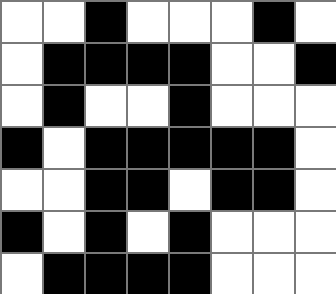[["white", "white", "black", "white", "white", "white", "black", "white"], ["white", "black", "black", "black", "black", "white", "white", "black"], ["white", "black", "white", "white", "black", "white", "white", "white"], ["black", "white", "black", "black", "black", "black", "black", "white"], ["white", "white", "black", "black", "white", "black", "black", "white"], ["black", "white", "black", "white", "black", "white", "white", "white"], ["white", "black", "black", "black", "black", "white", "white", "white"]]